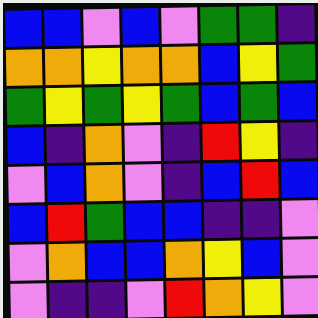[["blue", "blue", "violet", "blue", "violet", "green", "green", "indigo"], ["orange", "orange", "yellow", "orange", "orange", "blue", "yellow", "green"], ["green", "yellow", "green", "yellow", "green", "blue", "green", "blue"], ["blue", "indigo", "orange", "violet", "indigo", "red", "yellow", "indigo"], ["violet", "blue", "orange", "violet", "indigo", "blue", "red", "blue"], ["blue", "red", "green", "blue", "blue", "indigo", "indigo", "violet"], ["violet", "orange", "blue", "blue", "orange", "yellow", "blue", "violet"], ["violet", "indigo", "indigo", "violet", "red", "orange", "yellow", "violet"]]